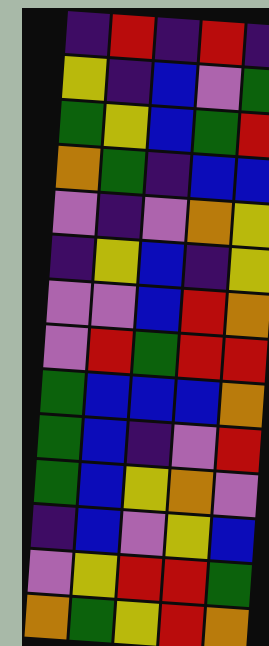[["indigo", "red", "indigo", "red", "indigo"], ["yellow", "indigo", "blue", "violet", "green"], ["green", "yellow", "blue", "green", "red"], ["orange", "green", "indigo", "blue", "blue"], ["violet", "indigo", "violet", "orange", "yellow"], ["indigo", "yellow", "blue", "indigo", "yellow"], ["violet", "violet", "blue", "red", "orange"], ["violet", "red", "green", "red", "red"], ["green", "blue", "blue", "blue", "orange"], ["green", "blue", "indigo", "violet", "red"], ["green", "blue", "yellow", "orange", "violet"], ["indigo", "blue", "violet", "yellow", "blue"], ["violet", "yellow", "red", "red", "green"], ["orange", "green", "yellow", "red", "orange"]]